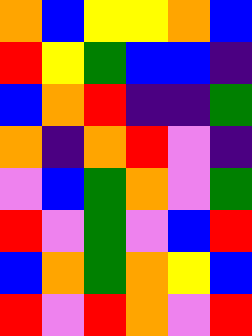[["orange", "blue", "yellow", "yellow", "orange", "blue"], ["red", "yellow", "green", "blue", "blue", "indigo"], ["blue", "orange", "red", "indigo", "indigo", "green"], ["orange", "indigo", "orange", "red", "violet", "indigo"], ["violet", "blue", "green", "orange", "violet", "green"], ["red", "violet", "green", "violet", "blue", "red"], ["blue", "orange", "green", "orange", "yellow", "blue"], ["red", "violet", "red", "orange", "violet", "red"]]